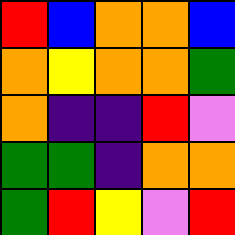[["red", "blue", "orange", "orange", "blue"], ["orange", "yellow", "orange", "orange", "green"], ["orange", "indigo", "indigo", "red", "violet"], ["green", "green", "indigo", "orange", "orange"], ["green", "red", "yellow", "violet", "red"]]